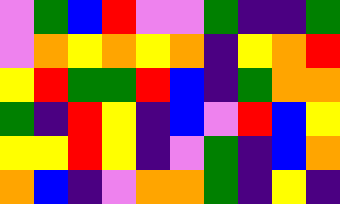[["violet", "green", "blue", "red", "violet", "violet", "green", "indigo", "indigo", "green"], ["violet", "orange", "yellow", "orange", "yellow", "orange", "indigo", "yellow", "orange", "red"], ["yellow", "red", "green", "green", "red", "blue", "indigo", "green", "orange", "orange"], ["green", "indigo", "red", "yellow", "indigo", "blue", "violet", "red", "blue", "yellow"], ["yellow", "yellow", "red", "yellow", "indigo", "violet", "green", "indigo", "blue", "orange"], ["orange", "blue", "indigo", "violet", "orange", "orange", "green", "indigo", "yellow", "indigo"]]